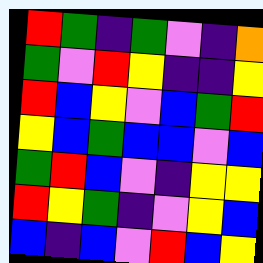[["red", "green", "indigo", "green", "violet", "indigo", "orange"], ["green", "violet", "red", "yellow", "indigo", "indigo", "yellow"], ["red", "blue", "yellow", "violet", "blue", "green", "red"], ["yellow", "blue", "green", "blue", "blue", "violet", "blue"], ["green", "red", "blue", "violet", "indigo", "yellow", "yellow"], ["red", "yellow", "green", "indigo", "violet", "yellow", "blue"], ["blue", "indigo", "blue", "violet", "red", "blue", "yellow"]]